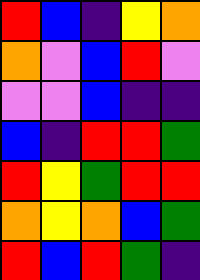[["red", "blue", "indigo", "yellow", "orange"], ["orange", "violet", "blue", "red", "violet"], ["violet", "violet", "blue", "indigo", "indigo"], ["blue", "indigo", "red", "red", "green"], ["red", "yellow", "green", "red", "red"], ["orange", "yellow", "orange", "blue", "green"], ["red", "blue", "red", "green", "indigo"]]